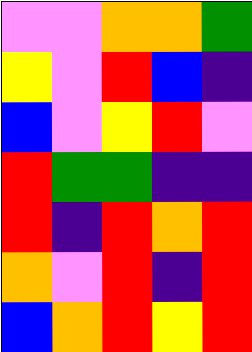[["violet", "violet", "orange", "orange", "green"], ["yellow", "violet", "red", "blue", "indigo"], ["blue", "violet", "yellow", "red", "violet"], ["red", "green", "green", "indigo", "indigo"], ["red", "indigo", "red", "orange", "red"], ["orange", "violet", "red", "indigo", "red"], ["blue", "orange", "red", "yellow", "red"]]